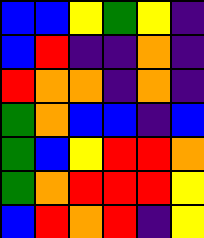[["blue", "blue", "yellow", "green", "yellow", "indigo"], ["blue", "red", "indigo", "indigo", "orange", "indigo"], ["red", "orange", "orange", "indigo", "orange", "indigo"], ["green", "orange", "blue", "blue", "indigo", "blue"], ["green", "blue", "yellow", "red", "red", "orange"], ["green", "orange", "red", "red", "red", "yellow"], ["blue", "red", "orange", "red", "indigo", "yellow"]]